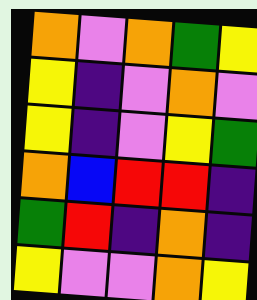[["orange", "violet", "orange", "green", "yellow"], ["yellow", "indigo", "violet", "orange", "violet"], ["yellow", "indigo", "violet", "yellow", "green"], ["orange", "blue", "red", "red", "indigo"], ["green", "red", "indigo", "orange", "indigo"], ["yellow", "violet", "violet", "orange", "yellow"]]